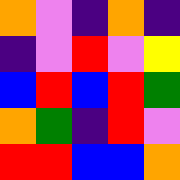[["orange", "violet", "indigo", "orange", "indigo"], ["indigo", "violet", "red", "violet", "yellow"], ["blue", "red", "blue", "red", "green"], ["orange", "green", "indigo", "red", "violet"], ["red", "red", "blue", "blue", "orange"]]